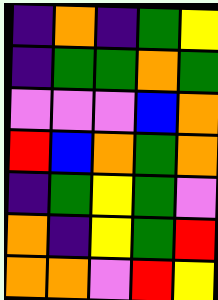[["indigo", "orange", "indigo", "green", "yellow"], ["indigo", "green", "green", "orange", "green"], ["violet", "violet", "violet", "blue", "orange"], ["red", "blue", "orange", "green", "orange"], ["indigo", "green", "yellow", "green", "violet"], ["orange", "indigo", "yellow", "green", "red"], ["orange", "orange", "violet", "red", "yellow"]]